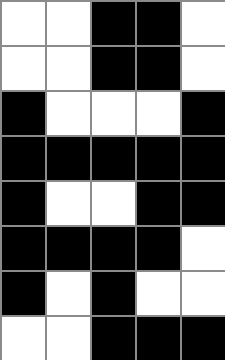[["white", "white", "black", "black", "white"], ["white", "white", "black", "black", "white"], ["black", "white", "white", "white", "black"], ["black", "black", "black", "black", "black"], ["black", "white", "white", "black", "black"], ["black", "black", "black", "black", "white"], ["black", "white", "black", "white", "white"], ["white", "white", "black", "black", "black"]]